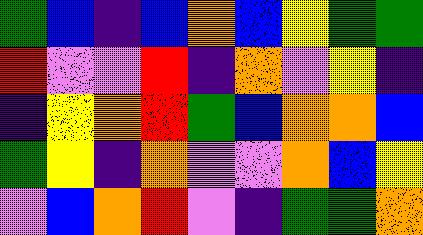[["green", "blue", "indigo", "blue", "orange", "blue", "yellow", "green", "green"], ["red", "violet", "violet", "red", "indigo", "orange", "violet", "yellow", "indigo"], ["indigo", "yellow", "orange", "red", "green", "blue", "orange", "orange", "blue"], ["green", "yellow", "indigo", "orange", "violet", "violet", "orange", "blue", "yellow"], ["violet", "blue", "orange", "red", "violet", "indigo", "green", "green", "orange"]]